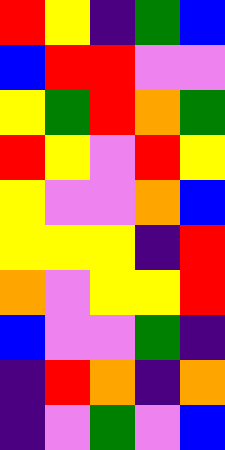[["red", "yellow", "indigo", "green", "blue"], ["blue", "red", "red", "violet", "violet"], ["yellow", "green", "red", "orange", "green"], ["red", "yellow", "violet", "red", "yellow"], ["yellow", "violet", "violet", "orange", "blue"], ["yellow", "yellow", "yellow", "indigo", "red"], ["orange", "violet", "yellow", "yellow", "red"], ["blue", "violet", "violet", "green", "indigo"], ["indigo", "red", "orange", "indigo", "orange"], ["indigo", "violet", "green", "violet", "blue"]]